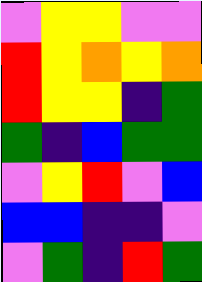[["violet", "yellow", "yellow", "violet", "violet"], ["red", "yellow", "orange", "yellow", "orange"], ["red", "yellow", "yellow", "indigo", "green"], ["green", "indigo", "blue", "green", "green"], ["violet", "yellow", "red", "violet", "blue"], ["blue", "blue", "indigo", "indigo", "violet"], ["violet", "green", "indigo", "red", "green"]]